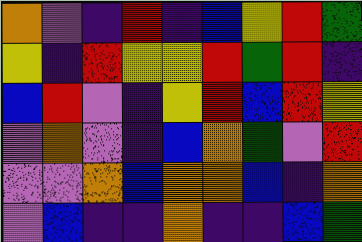[["orange", "violet", "indigo", "red", "indigo", "blue", "yellow", "red", "green"], ["yellow", "indigo", "red", "yellow", "yellow", "red", "green", "red", "indigo"], ["blue", "red", "violet", "indigo", "yellow", "red", "blue", "red", "yellow"], ["violet", "orange", "violet", "indigo", "blue", "orange", "green", "violet", "red"], ["violet", "violet", "orange", "blue", "orange", "orange", "blue", "indigo", "orange"], ["violet", "blue", "indigo", "indigo", "orange", "indigo", "indigo", "blue", "green"]]